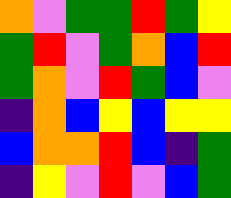[["orange", "violet", "green", "green", "red", "green", "yellow"], ["green", "red", "violet", "green", "orange", "blue", "red"], ["green", "orange", "violet", "red", "green", "blue", "violet"], ["indigo", "orange", "blue", "yellow", "blue", "yellow", "yellow"], ["blue", "orange", "orange", "red", "blue", "indigo", "green"], ["indigo", "yellow", "violet", "red", "violet", "blue", "green"]]